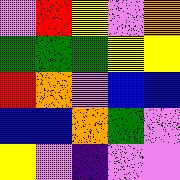[["violet", "red", "yellow", "violet", "orange"], ["green", "green", "green", "yellow", "yellow"], ["red", "orange", "violet", "blue", "blue"], ["blue", "blue", "orange", "green", "violet"], ["yellow", "violet", "indigo", "violet", "violet"]]